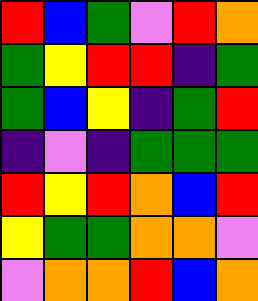[["red", "blue", "green", "violet", "red", "orange"], ["green", "yellow", "red", "red", "indigo", "green"], ["green", "blue", "yellow", "indigo", "green", "red"], ["indigo", "violet", "indigo", "green", "green", "green"], ["red", "yellow", "red", "orange", "blue", "red"], ["yellow", "green", "green", "orange", "orange", "violet"], ["violet", "orange", "orange", "red", "blue", "orange"]]